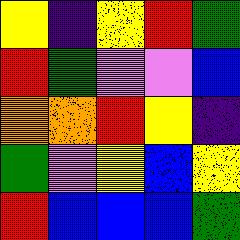[["yellow", "indigo", "yellow", "red", "green"], ["red", "green", "violet", "violet", "blue"], ["orange", "orange", "red", "yellow", "indigo"], ["green", "violet", "yellow", "blue", "yellow"], ["red", "blue", "blue", "blue", "green"]]